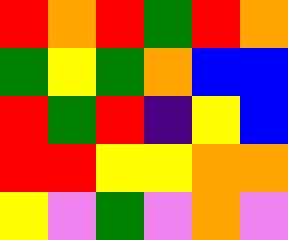[["red", "orange", "red", "green", "red", "orange"], ["green", "yellow", "green", "orange", "blue", "blue"], ["red", "green", "red", "indigo", "yellow", "blue"], ["red", "red", "yellow", "yellow", "orange", "orange"], ["yellow", "violet", "green", "violet", "orange", "violet"]]